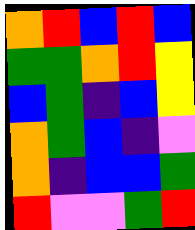[["orange", "red", "blue", "red", "blue"], ["green", "green", "orange", "red", "yellow"], ["blue", "green", "indigo", "blue", "yellow"], ["orange", "green", "blue", "indigo", "violet"], ["orange", "indigo", "blue", "blue", "green"], ["red", "violet", "violet", "green", "red"]]